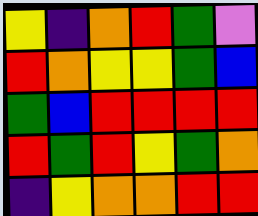[["yellow", "indigo", "orange", "red", "green", "violet"], ["red", "orange", "yellow", "yellow", "green", "blue"], ["green", "blue", "red", "red", "red", "red"], ["red", "green", "red", "yellow", "green", "orange"], ["indigo", "yellow", "orange", "orange", "red", "red"]]